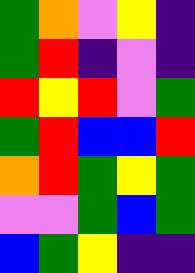[["green", "orange", "violet", "yellow", "indigo"], ["green", "red", "indigo", "violet", "indigo"], ["red", "yellow", "red", "violet", "green"], ["green", "red", "blue", "blue", "red"], ["orange", "red", "green", "yellow", "green"], ["violet", "violet", "green", "blue", "green"], ["blue", "green", "yellow", "indigo", "indigo"]]